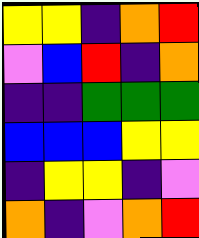[["yellow", "yellow", "indigo", "orange", "red"], ["violet", "blue", "red", "indigo", "orange"], ["indigo", "indigo", "green", "green", "green"], ["blue", "blue", "blue", "yellow", "yellow"], ["indigo", "yellow", "yellow", "indigo", "violet"], ["orange", "indigo", "violet", "orange", "red"]]